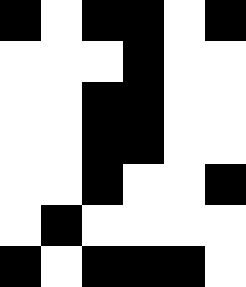[["black", "white", "black", "black", "white", "black"], ["white", "white", "white", "black", "white", "white"], ["white", "white", "black", "black", "white", "white"], ["white", "white", "black", "black", "white", "white"], ["white", "white", "black", "white", "white", "black"], ["white", "black", "white", "white", "white", "white"], ["black", "white", "black", "black", "black", "white"]]